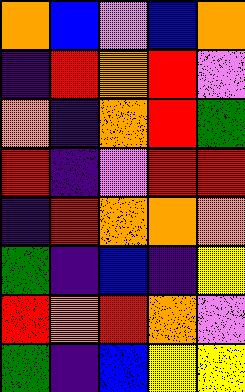[["orange", "blue", "violet", "blue", "orange"], ["indigo", "red", "orange", "red", "violet"], ["orange", "indigo", "orange", "red", "green"], ["red", "indigo", "violet", "red", "red"], ["indigo", "red", "orange", "orange", "orange"], ["green", "indigo", "blue", "indigo", "yellow"], ["red", "orange", "red", "orange", "violet"], ["green", "indigo", "blue", "yellow", "yellow"]]